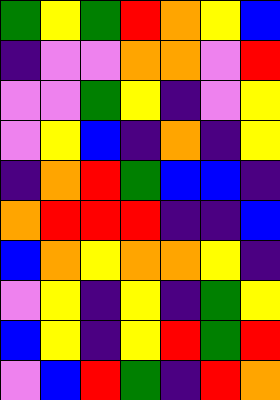[["green", "yellow", "green", "red", "orange", "yellow", "blue"], ["indigo", "violet", "violet", "orange", "orange", "violet", "red"], ["violet", "violet", "green", "yellow", "indigo", "violet", "yellow"], ["violet", "yellow", "blue", "indigo", "orange", "indigo", "yellow"], ["indigo", "orange", "red", "green", "blue", "blue", "indigo"], ["orange", "red", "red", "red", "indigo", "indigo", "blue"], ["blue", "orange", "yellow", "orange", "orange", "yellow", "indigo"], ["violet", "yellow", "indigo", "yellow", "indigo", "green", "yellow"], ["blue", "yellow", "indigo", "yellow", "red", "green", "red"], ["violet", "blue", "red", "green", "indigo", "red", "orange"]]